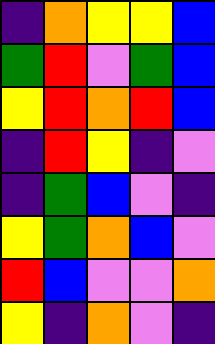[["indigo", "orange", "yellow", "yellow", "blue"], ["green", "red", "violet", "green", "blue"], ["yellow", "red", "orange", "red", "blue"], ["indigo", "red", "yellow", "indigo", "violet"], ["indigo", "green", "blue", "violet", "indigo"], ["yellow", "green", "orange", "blue", "violet"], ["red", "blue", "violet", "violet", "orange"], ["yellow", "indigo", "orange", "violet", "indigo"]]